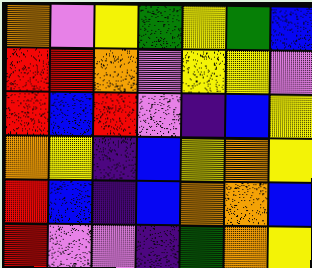[["orange", "violet", "yellow", "green", "yellow", "green", "blue"], ["red", "red", "orange", "violet", "yellow", "yellow", "violet"], ["red", "blue", "red", "violet", "indigo", "blue", "yellow"], ["orange", "yellow", "indigo", "blue", "yellow", "orange", "yellow"], ["red", "blue", "indigo", "blue", "orange", "orange", "blue"], ["red", "violet", "violet", "indigo", "green", "orange", "yellow"]]